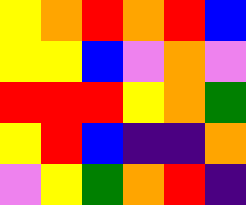[["yellow", "orange", "red", "orange", "red", "blue"], ["yellow", "yellow", "blue", "violet", "orange", "violet"], ["red", "red", "red", "yellow", "orange", "green"], ["yellow", "red", "blue", "indigo", "indigo", "orange"], ["violet", "yellow", "green", "orange", "red", "indigo"]]